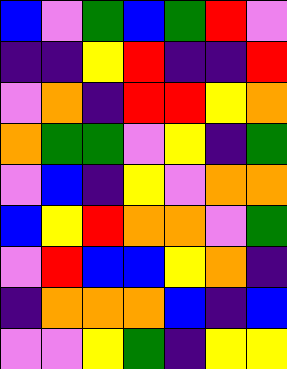[["blue", "violet", "green", "blue", "green", "red", "violet"], ["indigo", "indigo", "yellow", "red", "indigo", "indigo", "red"], ["violet", "orange", "indigo", "red", "red", "yellow", "orange"], ["orange", "green", "green", "violet", "yellow", "indigo", "green"], ["violet", "blue", "indigo", "yellow", "violet", "orange", "orange"], ["blue", "yellow", "red", "orange", "orange", "violet", "green"], ["violet", "red", "blue", "blue", "yellow", "orange", "indigo"], ["indigo", "orange", "orange", "orange", "blue", "indigo", "blue"], ["violet", "violet", "yellow", "green", "indigo", "yellow", "yellow"]]